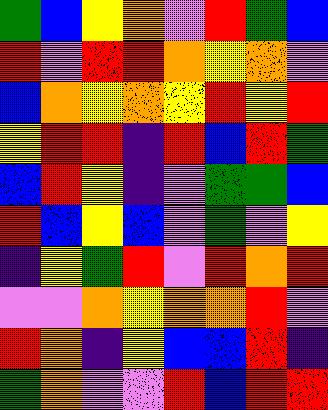[["green", "blue", "yellow", "orange", "violet", "red", "green", "blue"], ["red", "violet", "red", "red", "orange", "yellow", "orange", "violet"], ["blue", "orange", "yellow", "orange", "yellow", "red", "yellow", "red"], ["yellow", "red", "red", "indigo", "red", "blue", "red", "green"], ["blue", "red", "yellow", "indigo", "violet", "green", "green", "blue"], ["red", "blue", "yellow", "blue", "violet", "green", "violet", "yellow"], ["indigo", "yellow", "green", "red", "violet", "red", "orange", "red"], ["violet", "violet", "orange", "yellow", "orange", "orange", "red", "violet"], ["red", "orange", "indigo", "yellow", "blue", "blue", "red", "indigo"], ["green", "orange", "violet", "violet", "red", "blue", "red", "red"]]